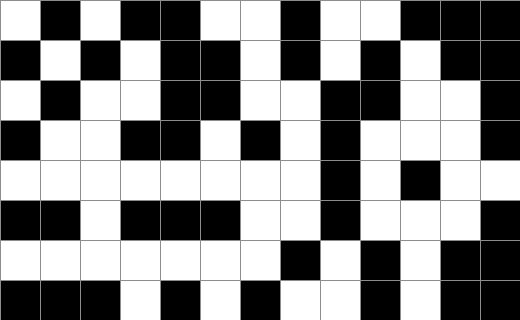[["white", "black", "white", "black", "black", "white", "white", "black", "white", "white", "black", "black", "black"], ["black", "white", "black", "white", "black", "black", "white", "black", "white", "black", "white", "black", "black"], ["white", "black", "white", "white", "black", "black", "white", "white", "black", "black", "white", "white", "black"], ["black", "white", "white", "black", "black", "white", "black", "white", "black", "white", "white", "white", "black"], ["white", "white", "white", "white", "white", "white", "white", "white", "black", "white", "black", "white", "white"], ["black", "black", "white", "black", "black", "black", "white", "white", "black", "white", "white", "white", "black"], ["white", "white", "white", "white", "white", "white", "white", "black", "white", "black", "white", "black", "black"], ["black", "black", "black", "white", "black", "white", "black", "white", "white", "black", "white", "black", "black"]]